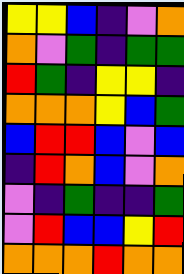[["yellow", "yellow", "blue", "indigo", "violet", "orange"], ["orange", "violet", "green", "indigo", "green", "green"], ["red", "green", "indigo", "yellow", "yellow", "indigo"], ["orange", "orange", "orange", "yellow", "blue", "green"], ["blue", "red", "red", "blue", "violet", "blue"], ["indigo", "red", "orange", "blue", "violet", "orange"], ["violet", "indigo", "green", "indigo", "indigo", "green"], ["violet", "red", "blue", "blue", "yellow", "red"], ["orange", "orange", "orange", "red", "orange", "orange"]]